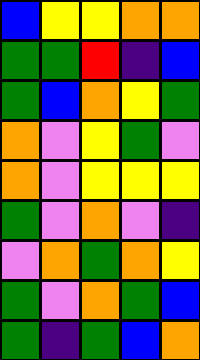[["blue", "yellow", "yellow", "orange", "orange"], ["green", "green", "red", "indigo", "blue"], ["green", "blue", "orange", "yellow", "green"], ["orange", "violet", "yellow", "green", "violet"], ["orange", "violet", "yellow", "yellow", "yellow"], ["green", "violet", "orange", "violet", "indigo"], ["violet", "orange", "green", "orange", "yellow"], ["green", "violet", "orange", "green", "blue"], ["green", "indigo", "green", "blue", "orange"]]